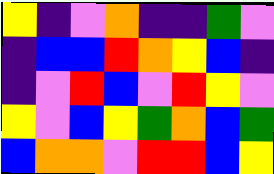[["yellow", "indigo", "violet", "orange", "indigo", "indigo", "green", "violet"], ["indigo", "blue", "blue", "red", "orange", "yellow", "blue", "indigo"], ["indigo", "violet", "red", "blue", "violet", "red", "yellow", "violet"], ["yellow", "violet", "blue", "yellow", "green", "orange", "blue", "green"], ["blue", "orange", "orange", "violet", "red", "red", "blue", "yellow"]]